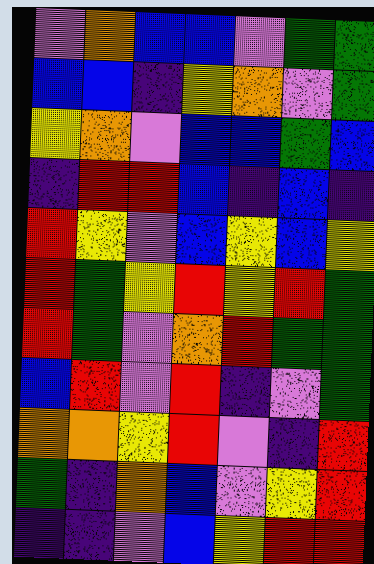[["violet", "orange", "blue", "blue", "violet", "green", "green"], ["blue", "blue", "indigo", "yellow", "orange", "violet", "green"], ["yellow", "orange", "violet", "blue", "blue", "green", "blue"], ["indigo", "red", "red", "blue", "indigo", "blue", "indigo"], ["red", "yellow", "violet", "blue", "yellow", "blue", "yellow"], ["red", "green", "yellow", "red", "yellow", "red", "green"], ["red", "green", "violet", "orange", "red", "green", "green"], ["blue", "red", "violet", "red", "indigo", "violet", "green"], ["orange", "orange", "yellow", "red", "violet", "indigo", "red"], ["green", "indigo", "orange", "blue", "violet", "yellow", "red"], ["indigo", "indigo", "violet", "blue", "yellow", "red", "red"]]